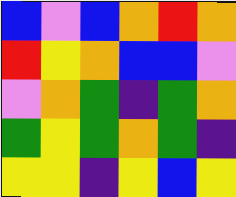[["blue", "violet", "blue", "orange", "red", "orange"], ["red", "yellow", "orange", "blue", "blue", "violet"], ["violet", "orange", "green", "indigo", "green", "orange"], ["green", "yellow", "green", "orange", "green", "indigo"], ["yellow", "yellow", "indigo", "yellow", "blue", "yellow"]]